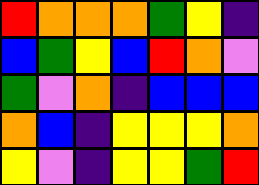[["red", "orange", "orange", "orange", "green", "yellow", "indigo"], ["blue", "green", "yellow", "blue", "red", "orange", "violet"], ["green", "violet", "orange", "indigo", "blue", "blue", "blue"], ["orange", "blue", "indigo", "yellow", "yellow", "yellow", "orange"], ["yellow", "violet", "indigo", "yellow", "yellow", "green", "red"]]